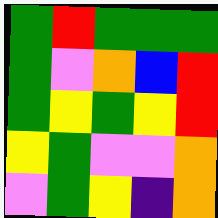[["green", "red", "green", "green", "green"], ["green", "violet", "orange", "blue", "red"], ["green", "yellow", "green", "yellow", "red"], ["yellow", "green", "violet", "violet", "orange"], ["violet", "green", "yellow", "indigo", "orange"]]